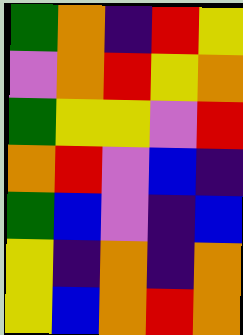[["green", "orange", "indigo", "red", "yellow"], ["violet", "orange", "red", "yellow", "orange"], ["green", "yellow", "yellow", "violet", "red"], ["orange", "red", "violet", "blue", "indigo"], ["green", "blue", "violet", "indigo", "blue"], ["yellow", "indigo", "orange", "indigo", "orange"], ["yellow", "blue", "orange", "red", "orange"]]